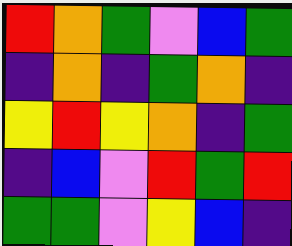[["red", "orange", "green", "violet", "blue", "green"], ["indigo", "orange", "indigo", "green", "orange", "indigo"], ["yellow", "red", "yellow", "orange", "indigo", "green"], ["indigo", "blue", "violet", "red", "green", "red"], ["green", "green", "violet", "yellow", "blue", "indigo"]]